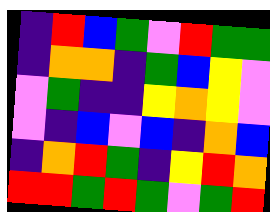[["indigo", "red", "blue", "green", "violet", "red", "green", "green"], ["indigo", "orange", "orange", "indigo", "green", "blue", "yellow", "violet"], ["violet", "green", "indigo", "indigo", "yellow", "orange", "yellow", "violet"], ["violet", "indigo", "blue", "violet", "blue", "indigo", "orange", "blue"], ["indigo", "orange", "red", "green", "indigo", "yellow", "red", "orange"], ["red", "red", "green", "red", "green", "violet", "green", "red"]]